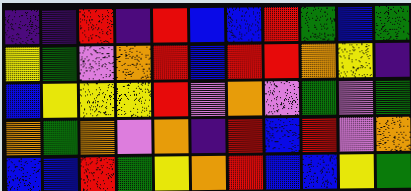[["indigo", "indigo", "red", "indigo", "red", "blue", "blue", "red", "green", "blue", "green"], ["yellow", "green", "violet", "orange", "red", "blue", "red", "red", "orange", "yellow", "indigo"], ["blue", "yellow", "yellow", "yellow", "red", "violet", "orange", "violet", "green", "violet", "green"], ["orange", "green", "orange", "violet", "orange", "indigo", "red", "blue", "red", "violet", "orange"], ["blue", "blue", "red", "green", "yellow", "orange", "red", "blue", "blue", "yellow", "green"]]